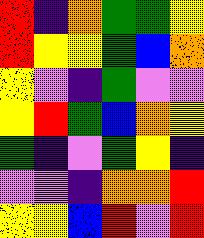[["red", "indigo", "orange", "green", "green", "yellow"], ["red", "yellow", "yellow", "green", "blue", "orange"], ["yellow", "violet", "indigo", "green", "violet", "violet"], ["yellow", "red", "green", "blue", "orange", "yellow"], ["green", "indigo", "violet", "green", "yellow", "indigo"], ["violet", "violet", "indigo", "orange", "orange", "red"], ["yellow", "yellow", "blue", "red", "violet", "red"]]